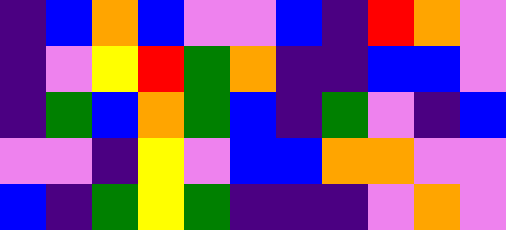[["indigo", "blue", "orange", "blue", "violet", "violet", "blue", "indigo", "red", "orange", "violet"], ["indigo", "violet", "yellow", "red", "green", "orange", "indigo", "indigo", "blue", "blue", "violet"], ["indigo", "green", "blue", "orange", "green", "blue", "indigo", "green", "violet", "indigo", "blue"], ["violet", "violet", "indigo", "yellow", "violet", "blue", "blue", "orange", "orange", "violet", "violet"], ["blue", "indigo", "green", "yellow", "green", "indigo", "indigo", "indigo", "violet", "orange", "violet"]]